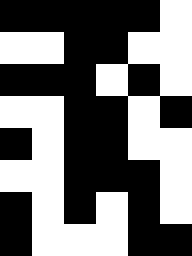[["black", "black", "black", "black", "black", "white"], ["white", "white", "black", "black", "white", "white"], ["black", "black", "black", "white", "black", "white"], ["white", "white", "black", "black", "white", "black"], ["black", "white", "black", "black", "white", "white"], ["white", "white", "black", "black", "black", "white"], ["black", "white", "black", "white", "black", "white"], ["black", "white", "white", "white", "black", "black"]]